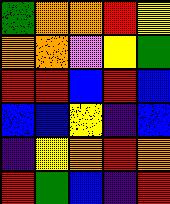[["green", "orange", "orange", "red", "yellow"], ["orange", "orange", "violet", "yellow", "green"], ["red", "red", "blue", "red", "blue"], ["blue", "blue", "yellow", "indigo", "blue"], ["indigo", "yellow", "orange", "red", "orange"], ["red", "green", "blue", "indigo", "red"]]